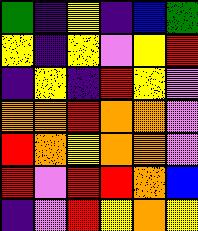[["green", "indigo", "yellow", "indigo", "blue", "green"], ["yellow", "indigo", "yellow", "violet", "yellow", "red"], ["indigo", "yellow", "indigo", "red", "yellow", "violet"], ["orange", "orange", "red", "orange", "orange", "violet"], ["red", "orange", "yellow", "orange", "orange", "violet"], ["red", "violet", "red", "red", "orange", "blue"], ["indigo", "violet", "red", "yellow", "orange", "yellow"]]